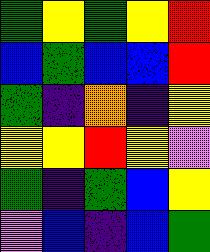[["green", "yellow", "green", "yellow", "red"], ["blue", "green", "blue", "blue", "red"], ["green", "indigo", "orange", "indigo", "yellow"], ["yellow", "yellow", "red", "yellow", "violet"], ["green", "indigo", "green", "blue", "yellow"], ["violet", "blue", "indigo", "blue", "green"]]